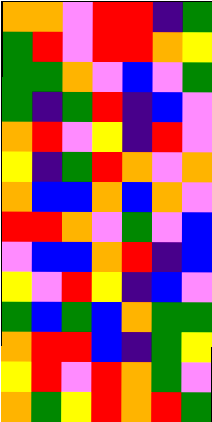[["orange", "orange", "violet", "red", "red", "indigo", "green"], ["green", "red", "violet", "red", "red", "orange", "yellow"], ["green", "green", "orange", "violet", "blue", "violet", "green"], ["green", "indigo", "green", "red", "indigo", "blue", "violet"], ["orange", "red", "violet", "yellow", "indigo", "red", "violet"], ["yellow", "indigo", "green", "red", "orange", "violet", "orange"], ["orange", "blue", "blue", "orange", "blue", "orange", "violet"], ["red", "red", "orange", "violet", "green", "violet", "blue"], ["violet", "blue", "blue", "orange", "red", "indigo", "blue"], ["yellow", "violet", "red", "yellow", "indigo", "blue", "violet"], ["green", "blue", "green", "blue", "orange", "green", "green"], ["orange", "red", "red", "blue", "indigo", "green", "yellow"], ["yellow", "red", "violet", "red", "orange", "green", "violet"], ["orange", "green", "yellow", "red", "orange", "red", "green"]]